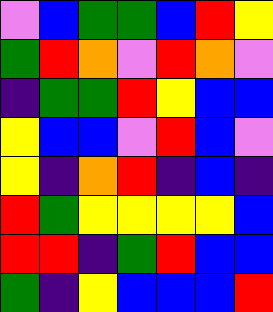[["violet", "blue", "green", "green", "blue", "red", "yellow"], ["green", "red", "orange", "violet", "red", "orange", "violet"], ["indigo", "green", "green", "red", "yellow", "blue", "blue"], ["yellow", "blue", "blue", "violet", "red", "blue", "violet"], ["yellow", "indigo", "orange", "red", "indigo", "blue", "indigo"], ["red", "green", "yellow", "yellow", "yellow", "yellow", "blue"], ["red", "red", "indigo", "green", "red", "blue", "blue"], ["green", "indigo", "yellow", "blue", "blue", "blue", "red"]]